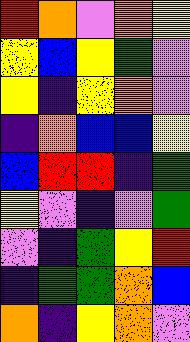[["red", "orange", "violet", "orange", "yellow"], ["yellow", "blue", "yellow", "green", "violet"], ["yellow", "indigo", "yellow", "orange", "violet"], ["indigo", "orange", "blue", "blue", "yellow"], ["blue", "red", "red", "indigo", "green"], ["yellow", "violet", "indigo", "violet", "green"], ["violet", "indigo", "green", "yellow", "red"], ["indigo", "green", "green", "orange", "blue"], ["orange", "indigo", "yellow", "orange", "violet"]]